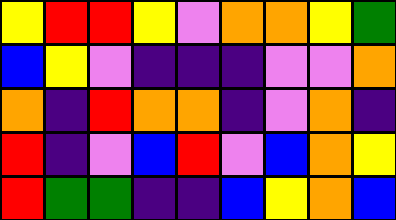[["yellow", "red", "red", "yellow", "violet", "orange", "orange", "yellow", "green"], ["blue", "yellow", "violet", "indigo", "indigo", "indigo", "violet", "violet", "orange"], ["orange", "indigo", "red", "orange", "orange", "indigo", "violet", "orange", "indigo"], ["red", "indigo", "violet", "blue", "red", "violet", "blue", "orange", "yellow"], ["red", "green", "green", "indigo", "indigo", "blue", "yellow", "orange", "blue"]]